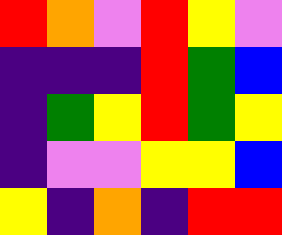[["red", "orange", "violet", "red", "yellow", "violet"], ["indigo", "indigo", "indigo", "red", "green", "blue"], ["indigo", "green", "yellow", "red", "green", "yellow"], ["indigo", "violet", "violet", "yellow", "yellow", "blue"], ["yellow", "indigo", "orange", "indigo", "red", "red"]]